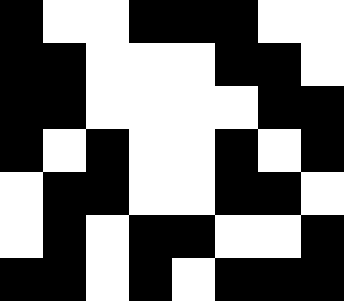[["black", "white", "white", "black", "black", "black", "white", "white"], ["black", "black", "white", "white", "white", "black", "black", "white"], ["black", "black", "white", "white", "white", "white", "black", "black"], ["black", "white", "black", "white", "white", "black", "white", "black"], ["white", "black", "black", "white", "white", "black", "black", "white"], ["white", "black", "white", "black", "black", "white", "white", "black"], ["black", "black", "white", "black", "white", "black", "black", "black"]]